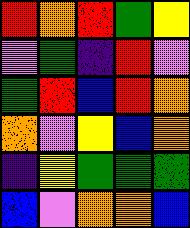[["red", "orange", "red", "green", "yellow"], ["violet", "green", "indigo", "red", "violet"], ["green", "red", "blue", "red", "orange"], ["orange", "violet", "yellow", "blue", "orange"], ["indigo", "yellow", "green", "green", "green"], ["blue", "violet", "orange", "orange", "blue"]]